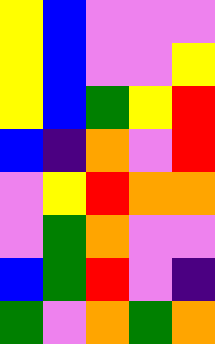[["yellow", "blue", "violet", "violet", "violet"], ["yellow", "blue", "violet", "violet", "yellow"], ["yellow", "blue", "green", "yellow", "red"], ["blue", "indigo", "orange", "violet", "red"], ["violet", "yellow", "red", "orange", "orange"], ["violet", "green", "orange", "violet", "violet"], ["blue", "green", "red", "violet", "indigo"], ["green", "violet", "orange", "green", "orange"]]